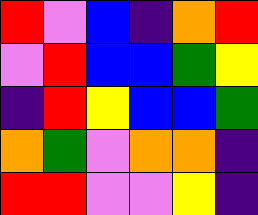[["red", "violet", "blue", "indigo", "orange", "red"], ["violet", "red", "blue", "blue", "green", "yellow"], ["indigo", "red", "yellow", "blue", "blue", "green"], ["orange", "green", "violet", "orange", "orange", "indigo"], ["red", "red", "violet", "violet", "yellow", "indigo"]]